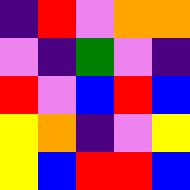[["indigo", "red", "violet", "orange", "orange"], ["violet", "indigo", "green", "violet", "indigo"], ["red", "violet", "blue", "red", "blue"], ["yellow", "orange", "indigo", "violet", "yellow"], ["yellow", "blue", "red", "red", "blue"]]